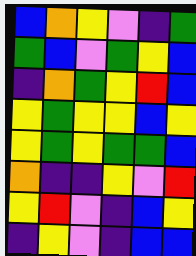[["blue", "orange", "yellow", "violet", "indigo", "green"], ["green", "blue", "violet", "green", "yellow", "blue"], ["indigo", "orange", "green", "yellow", "red", "blue"], ["yellow", "green", "yellow", "yellow", "blue", "yellow"], ["yellow", "green", "yellow", "green", "green", "blue"], ["orange", "indigo", "indigo", "yellow", "violet", "red"], ["yellow", "red", "violet", "indigo", "blue", "yellow"], ["indigo", "yellow", "violet", "indigo", "blue", "blue"]]